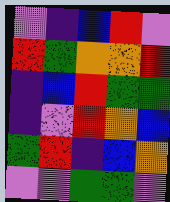[["violet", "indigo", "blue", "red", "violet"], ["red", "green", "orange", "orange", "red"], ["indigo", "blue", "red", "green", "green"], ["indigo", "violet", "red", "orange", "blue"], ["green", "red", "indigo", "blue", "orange"], ["violet", "violet", "green", "green", "violet"]]